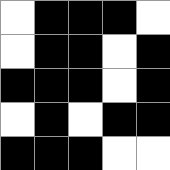[["white", "black", "black", "black", "white"], ["white", "black", "black", "white", "black"], ["black", "black", "black", "white", "black"], ["white", "black", "white", "black", "black"], ["black", "black", "black", "white", "white"]]